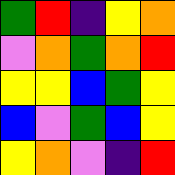[["green", "red", "indigo", "yellow", "orange"], ["violet", "orange", "green", "orange", "red"], ["yellow", "yellow", "blue", "green", "yellow"], ["blue", "violet", "green", "blue", "yellow"], ["yellow", "orange", "violet", "indigo", "red"]]